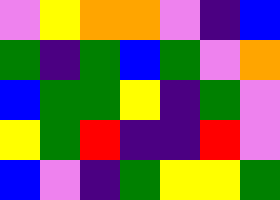[["violet", "yellow", "orange", "orange", "violet", "indigo", "blue"], ["green", "indigo", "green", "blue", "green", "violet", "orange"], ["blue", "green", "green", "yellow", "indigo", "green", "violet"], ["yellow", "green", "red", "indigo", "indigo", "red", "violet"], ["blue", "violet", "indigo", "green", "yellow", "yellow", "green"]]